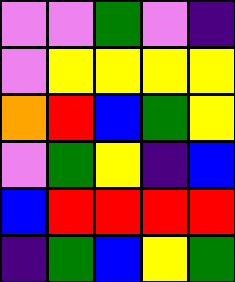[["violet", "violet", "green", "violet", "indigo"], ["violet", "yellow", "yellow", "yellow", "yellow"], ["orange", "red", "blue", "green", "yellow"], ["violet", "green", "yellow", "indigo", "blue"], ["blue", "red", "red", "red", "red"], ["indigo", "green", "blue", "yellow", "green"]]